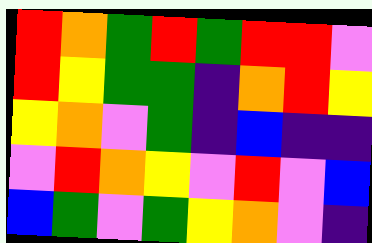[["red", "orange", "green", "red", "green", "red", "red", "violet"], ["red", "yellow", "green", "green", "indigo", "orange", "red", "yellow"], ["yellow", "orange", "violet", "green", "indigo", "blue", "indigo", "indigo"], ["violet", "red", "orange", "yellow", "violet", "red", "violet", "blue"], ["blue", "green", "violet", "green", "yellow", "orange", "violet", "indigo"]]